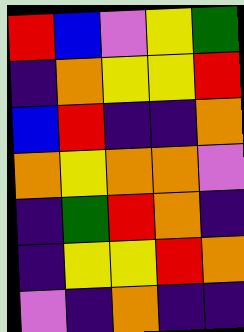[["red", "blue", "violet", "yellow", "green"], ["indigo", "orange", "yellow", "yellow", "red"], ["blue", "red", "indigo", "indigo", "orange"], ["orange", "yellow", "orange", "orange", "violet"], ["indigo", "green", "red", "orange", "indigo"], ["indigo", "yellow", "yellow", "red", "orange"], ["violet", "indigo", "orange", "indigo", "indigo"]]